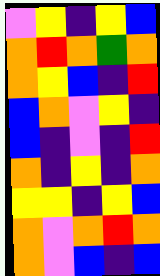[["violet", "yellow", "indigo", "yellow", "blue"], ["orange", "red", "orange", "green", "orange"], ["orange", "yellow", "blue", "indigo", "red"], ["blue", "orange", "violet", "yellow", "indigo"], ["blue", "indigo", "violet", "indigo", "red"], ["orange", "indigo", "yellow", "indigo", "orange"], ["yellow", "yellow", "indigo", "yellow", "blue"], ["orange", "violet", "orange", "red", "orange"], ["orange", "violet", "blue", "indigo", "blue"]]